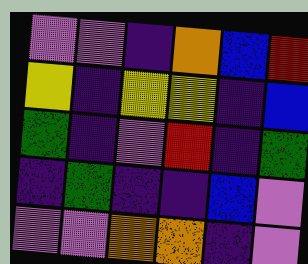[["violet", "violet", "indigo", "orange", "blue", "red"], ["yellow", "indigo", "yellow", "yellow", "indigo", "blue"], ["green", "indigo", "violet", "red", "indigo", "green"], ["indigo", "green", "indigo", "indigo", "blue", "violet"], ["violet", "violet", "orange", "orange", "indigo", "violet"]]